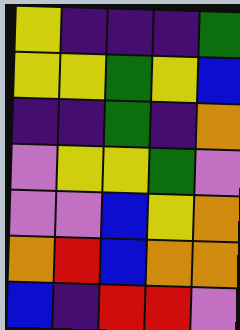[["yellow", "indigo", "indigo", "indigo", "green"], ["yellow", "yellow", "green", "yellow", "blue"], ["indigo", "indigo", "green", "indigo", "orange"], ["violet", "yellow", "yellow", "green", "violet"], ["violet", "violet", "blue", "yellow", "orange"], ["orange", "red", "blue", "orange", "orange"], ["blue", "indigo", "red", "red", "violet"]]